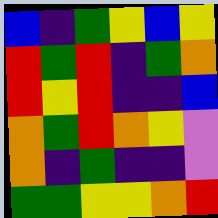[["blue", "indigo", "green", "yellow", "blue", "yellow"], ["red", "green", "red", "indigo", "green", "orange"], ["red", "yellow", "red", "indigo", "indigo", "blue"], ["orange", "green", "red", "orange", "yellow", "violet"], ["orange", "indigo", "green", "indigo", "indigo", "violet"], ["green", "green", "yellow", "yellow", "orange", "red"]]